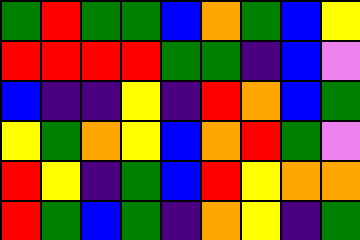[["green", "red", "green", "green", "blue", "orange", "green", "blue", "yellow"], ["red", "red", "red", "red", "green", "green", "indigo", "blue", "violet"], ["blue", "indigo", "indigo", "yellow", "indigo", "red", "orange", "blue", "green"], ["yellow", "green", "orange", "yellow", "blue", "orange", "red", "green", "violet"], ["red", "yellow", "indigo", "green", "blue", "red", "yellow", "orange", "orange"], ["red", "green", "blue", "green", "indigo", "orange", "yellow", "indigo", "green"]]